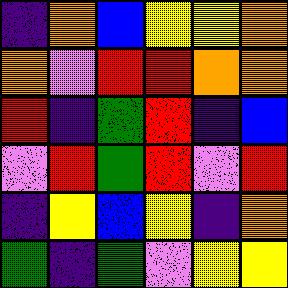[["indigo", "orange", "blue", "yellow", "yellow", "orange"], ["orange", "violet", "red", "red", "orange", "orange"], ["red", "indigo", "green", "red", "indigo", "blue"], ["violet", "red", "green", "red", "violet", "red"], ["indigo", "yellow", "blue", "yellow", "indigo", "orange"], ["green", "indigo", "green", "violet", "yellow", "yellow"]]